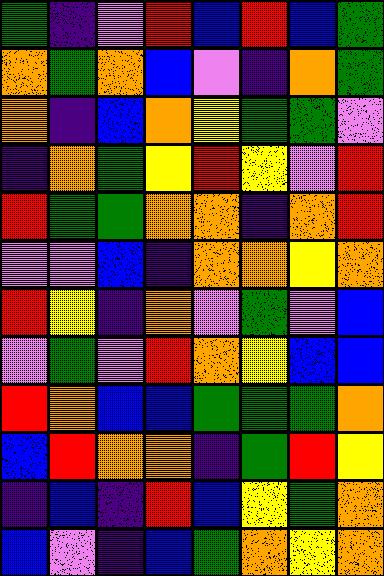[["green", "indigo", "violet", "red", "blue", "red", "blue", "green"], ["orange", "green", "orange", "blue", "violet", "indigo", "orange", "green"], ["orange", "indigo", "blue", "orange", "yellow", "green", "green", "violet"], ["indigo", "orange", "green", "yellow", "red", "yellow", "violet", "red"], ["red", "green", "green", "orange", "orange", "indigo", "orange", "red"], ["violet", "violet", "blue", "indigo", "orange", "orange", "yellow", "orange"], ["red", "yellow", "indigo", "orange", "violet", "green", "violet", "blue"], ["violet", "green", "violet", "red", "orange", "yellow", "blue", "blue"], ["red", "orange", "blue", "blue", "green", "green", "green", "orange"], ["blue", "red", "orange", "orange", "indigo", "green", "red", "yellow"], ["indigo", "blue", "indigo", "red", "blue", "yellow", "green", "orange"], ["blue", "violet", "indigo", "blue", "green", "orange", "yellow", "orange"]]